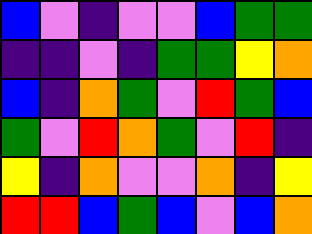[["blue", "violet", "indigo", "violet", "violet", "blue", "green", "green"], ["indigo", "indigo", "violet", "indigo", "green", "green", "yellow", "orange"], ["blue", "indigo", "orange", "green", "violet", "red", "green", "blue"], ["green", "violet", "red", "orange", "green", "violet", "red", "indigo"], ["yellow", "indigo", "orange", "violet", "violet", "orange", "indigo", "yellow"], ["red", "red", "blue", "green", "blue", "violet", "blue", "orange"]]